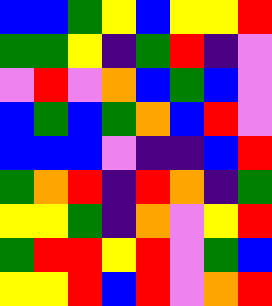[["blue", "blue", "green", "yellow", "blue", "yellow", "yellow", "red"], ["green", "green", "yellow", "indigo", "green", "red", "indigo", "violet"], ["violet", "red", "violet", "orange", "blue", "green", "blue", "violet"], ["blue", "green", "blue", "green", "orange", "blue", "red", "violet"], ["blue", "blue", "blue", "violet", "indigo", "indigo", "blue", "red"], ["green", "orange", "red", "indigo", "red", "orange", "indigo", "green"], ["yellow", "yellow", "green", "indigo", "orange", "violet", "yellow", "red"], ["green", "red", "red", "yellow", "red", "violet", "green", "blue"], ["yellow", "yellow", "red", "blue", "red", "violet", "orange", "red"]]